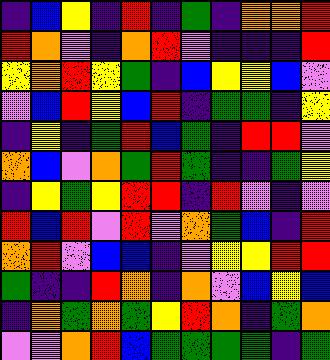[["indigo", "blue", "yellow", "indigo", "red", "indigo", "green", "indigo", "orange", "orange", "red"], ["red", "orange", "violet", "indigo", "orange", "red", "violet", "indigo", "indigo", "indigo", "red"], ["yellow", "orange", "red", "yellow", "green", "indigo", "blue", "yellow", "yellow", "blue", "violet"], ["violet", "blue", "red", "yellow", "blue", "red", "indigo", "green", "green", "indigo", "yellow"], ["indigo", "yellow", "indigo", "green", "red", "blue", "green", "indigo", "red", "red", "violet"], ["orange", "blue", "violet", "orange", "green", "red", "green", "indigo", "indigo", "green", "yellow"], ["indigo", "yellow", "green", "yellow", "red", "red", "indigo", "red", "violet", "indigo", "violet"], ["red", "blue", "red", "violet", "red", "violet", "orange", "green", "blue", "indigo", "red"], ["orange", "red", "violet", "blue", "blue", "indigo", "violet", "yellow", "yellow", "red", "red"], ["green", "indigo", "indigo", "red", "orange", "indigo", "orange", "violet", "blue", "yellow", "blue"], ["indigo", "orange", "green", "orange", "green", "yellow", "red", "orange", "indigo", "green", "orange"], ["violet", "violet", "orange", "red", "blue", "green", "green", "green", "green", "indigo", "green"]]